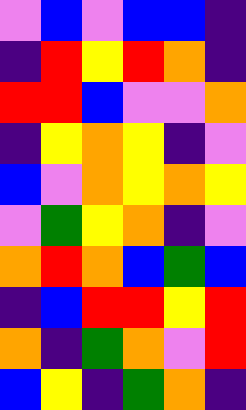[["violet", "blue", "violet", "blue", "blue", "indigo"], ["indigo", "red", "yellow", "red", "orange", "indigo"], ["red", "red", "blue", "violet", "violet", "orange"], ["indigo", "yellow", "orange", "yellow", "indigo", "violet"], ["blue", "violet", "orange", "yellow", "orange", "yellow"], ["violet", "green", "yellow", "orange", "indigo", "violet"], ["orange", "red", "orange", "blue", "green", "blue"], ["indigo", "blue", "red", "red", "yellow", "red"], ["orange", "indigo", "green", "orange", "violet", "red"], ["blue", "yellow", "indigo", "green", "orange", "indigo"]]